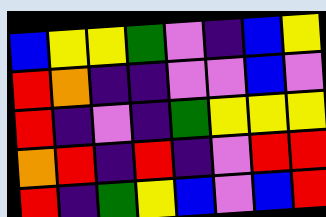[["blue", "yellow", "yellow", "green", "violet", "indigo", "blue", "yellow"], ["red", "orange", "indigo", "indigo", "violet", "violet", "blue", "violet"], ["red", "indigo", "violet", "indigo", "green", "yellow", "yellow", "yellow"], ["orange", "red", "indigo", "red", "indigo", "violet", "red", "red"], ["red", "indigo", "green", "yellow", "blue", "violet", "blue", "red"]]